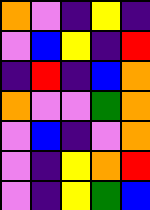[["orange", "violet", "indigo", "yellow", "indigo"], ["violet", "blue", "yellow", "indigo", "red"], ["indigo", "red", "indigo", "blue", "orange"], ["orange", "violet", "violet", "green", "orange"], ["violet", "blue", "indigo", "violet", "orange"], ["violet", "indigo", "yellow", "orange", "red"], ["violet", "indigo", "yellow", "green", "blue"]]